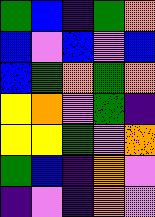[["green", "blue", "indigo", "green", "orange"], ["blue", "violet", "blue", "violet", "blue"], ["blue", "green", "orange", "green", "orange"], ["yellow", "orange", "violet", "green", "indigo"], ["yellow", "yellow", "green", "violet", "orange"], ["green", "blue", "indigo", "orange", "violet"], ["indigo", "violet", "indigo", "orange", "violet"]]